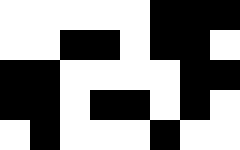[["white", "white", "white", "white", "white", "black", "black", "black"], ["white", "white", "black", "black", "white", "black", "black", "white"], ["black", "black", "white", "white", "white", "white", "black", "black"], ["black", "black", "white", "black", "black", "white", "black", "white"], ["white", "black", "white", "white", "white", "black", "white", "white"]]